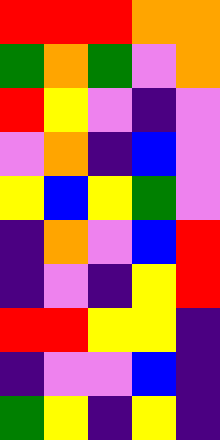[["red", "red", "red", "orange", "orange"], ["green", "orange", "green", "violet", "orange"], ["red", "yellow", "violet", "indigo", "violet"], ["violet", "orange", "indigo", "blue", "violet"], ["yellow", "blue", "yellow", "green", "violet"], ["indigo", "orange", "violet", "blue", "red"], ["indigo", "violet", "indigo", "yellow", "red"], ["red", "red", "yellow", "yellow", "indigo"], ["indigo", "violet", "violet", "blue", "indigo"], ["green", "yellow", "indigo", "yellow", "indigo"]]